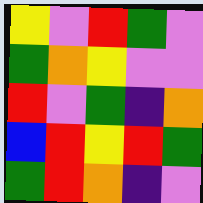[["yellow", "violet", "red", "green", "violet"], ["green", "orange", "yellow", "violet", "violet"], ["red", "violet", "green", "indigo", "orange"], ["blue", "red", "yellow", "red", "green"], ["green", "red", "orange", "indigo", "violet"]]